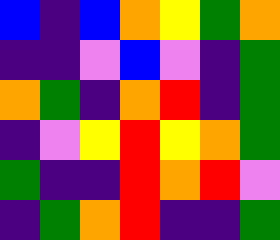[["blue", "indigo", "blue", "orange", "yellow", "green", "orange"], ["indigo", "indigo", "violet", "blue", "violet", "indigo", "green"], ["orange", "green", "indigo", "orange", "red", "indigo", "green"], ["indigo", "violet", "yellow", "red", "yellow", "orange", "green"], ["green", "indigo", "indigo", "red", "orange", "red", "violet"], ["indigo", "green", "orange", "red", "indigo", "indigo", "green"]]